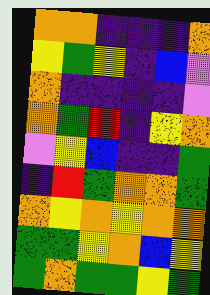[["orange", "orange", "indigo", "indigo", "indigo", "orange"], ["yellow", "green", "yellow", "indigo", "blue", "violet"], ["orange", "indigo", "indigo", "indigo", "indigo", "violet"], ["orange", "green", "red", "indigo", "yellow", "orange"], ["violet", "yellow", "blue", "indigo", "indigo", "green"], ["indigo", "red", "green", "orange", "orange", "green"], ["orange", "yellow", "orange", "yellow", "orange", "orange"], ["green", "green", "yellow", "orange", "blue", "yellow"], ["green", "orange", "green", "green", "yellow", "green"]]